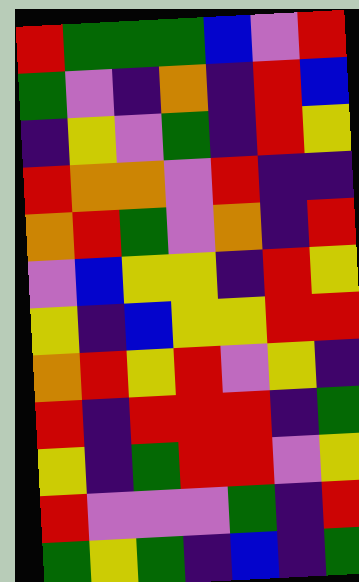[["red", "green", "green", "green", "blue", "violet", "red"], ["green", "violet", "indigo", "orange", "indigo", "red", "blue"], ["indigo", "yellow", "violet", "green", "indigo", "red", "yellow"], ["red", "orange", "orange", "violet", "red", "indigo", "indigo"], ["orange", "red", "green", "violet", "orange", "indigo", "red"], ["violet", "blue", "yellow", "yellow", "indigo", "red", "yellow"], ["yellow", "indigo", "blue", "yellow", "yellow", "red", "red"], ["orange", "red", "yellow", "red", "violet", "yellow", "indigo"], ["red", "indigo", "red", "red", "red", "indigo", "green"], ["yellow", "indigo", "green", "red", "red", "violet", "yellow"], ["red", "violet", "violet", "violet", "green", "indigo", "red"], ["green", "yellow", "green", "indigo", "blue", "indigo", "green"]]